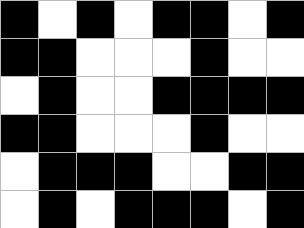[["black", "white", "black", "white", "black", "black", "white", "black"], ["black", "black", "white", "white", "white", "black", "white", "white"], ["white", "black", "white", "white", "black", "black", "black", "black"], ["black", "black", "white", "white", "white", "black", "white", "white"], ["white", "black", "black", "black", "white", "white", "black", "black"], ["white", "black", "white", "black", "black", "black", "white", "black"]]